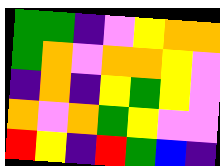[["green", "green", "indigo", "violet", "yellow", "orange", "orange"], ["green", "orange", "violet", "orange", "orange", "yellow", "violet"], ["indigo", "orange", "indigo", "yellow", "green", "yellow", "violet"], ["orange", "violet", "orange", "green", "yellow", "violet", "violet"], ["red", "yellow", "indigo", "red", "green", "blue", "indigo"]]